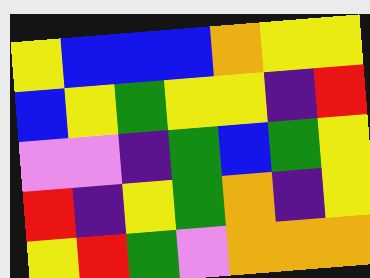[["yellow", "blue", "blue", "blue", "orange", "yellow", "yellow"], ["blue", "yellow", "green", "yellow", "yellow", "indigo", "red"], ["violet", "violet", "indigo", "green", "blue", "green", "yellow"], ["red", "indigo", "yellow", "green", "orange", "indigo", "yellow"], ["yellow", "red", "green", "violet", "orange", "orange", "orange"]]